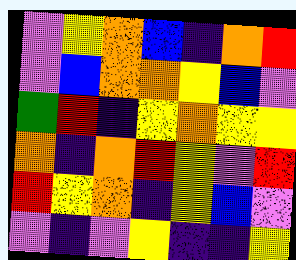[["violet", "yellow", "orange", "blue", "indigo", "orange", "red"], ["violet", "blue", "orange", "orange", "yellow", "blue", "violet"], ["green", "red", "indigo", "yellow", "orange", "yellow", "yellow"], ["orange", "indigo", "orange", "red", "yellow", "violet", "red"], ["red", "yellow", "orange", "indigo", "yellow", "blue", "violet"], ["violet", "indigo", "violet", "yellow", "indigo", "indigo", "yellow"]]